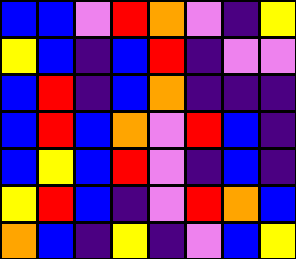[["blue", "blue", "violet", "red", "orange", "violet", "indigo", "yellow"], ["yellow", "blue", "indigo", "blue", "red", "indigo", "violet", "violet"], ["blue", "red", "indigo", "blue", "orange", "indigo", "indigo", "indigo"], ["blue", "red", "blue", "orange", "violet", "red", "blue", "indigo"], ["blue", "yellow", "blue", "red", "violet", "indigo", "blue", "indigo"], ["yellow", "red", "blue", "indigo", "violet", "red", "orange", "blue"], ["orange", "blue", "indigo", "yellow", "indigo", "violet", "blue", "yellow"]]